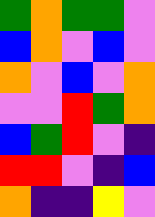[["green", "orange", "green", "green", "violet"], ["blue", "orange", "violet", "blue", "violet"], ["orange", "violet", "blue", "violet", "orange"], ["violet", "violet", "red", "green", "orange"], ["blue", "green", "red", "violet", "indigo"], ["red", "red", "violet", "indigo", "blue"], ["orange", "indigo", "indigo", "yellow", "violet"]]